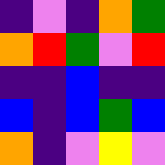[["indigo", "violet", "indigo", "orange", "green"], ["orange", "red", "green", "violet", "red"], ["indigo", "indigo", "blue", "indigo", "indigo"], ["blue", "indigo", "blue", "green", "blue"], ["orange", "indigo", "violet", "yellow", "violet"]]